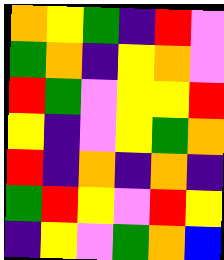[["orange", "yellow", "green", "indigo", "red", "violet"], ["green", "orange", "indigo", "yellow", "orange", "violet"], ["red", "green", "violet", "yellow", "yellow", "red"], ["yellow", "indigo", "violet", "yellow", "green", "orange"], ["red", "indigo", "orange", "indigo", "orange", "indigo"], ["green", "red", "yellow", "violet", "red", "yellow"], ["indigo", "yellow", "violet", "green", "orange", "blue"]]